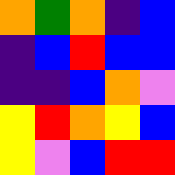[["orange", "green", "orange", "indigo", "blue"], ["indigo", "blue", "red", "blue", "blue"], ["indigo", "indigo", "blue", "orange", "violet"], ["yellow", "red", "orange", "yellow", "blue"], ["yellow", "violet", "blue", "red", "red"]]